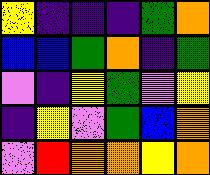[["yellow", "indigo", "indigo", "indigo", "green", "orange"], ["blue", "blue", "green", "orange", "indigo", "green"], ["violet", "indigo", "yellow", "green", "violet", "yellow"], ["indigo", "yellow", "violet", "green", "blue", "orange"], ["violet", "red", "orange", "orange", "yellow", "orange"]]